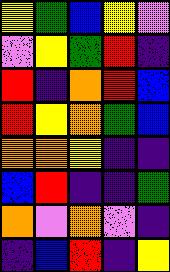[["yellow", "green", "blue", "yellow", "violet"], ["violet", "yellow", "green", "red", "indigo"], ["red", "indigo", "orange", "red", "blue"], ["red", "yellow", "orange", "green", "blue"], ["orange", "orange", "yellow", "indigo", "indigo"], ["blue", "red", "indigo", "indigo", "green"], ["orange", "violet", "orange", "violet", "indigo"], ["indigo", "blue", "red", "indigo", "yellow"]]